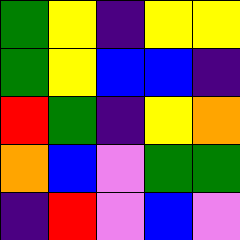[["green", "yellow", "indigo", "yellow", "yellow"], ["green", "yellow", "blue", "blue", "indigo"], ["red", "green", "indigo", "yellow", "orange"], ["orange", "blue", "violet", "green", "green"], ["indigo", "red", "violet", "blue", "violet"]]